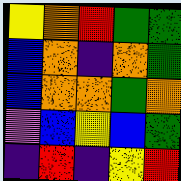[["yellow", "orange", "red", "green", "green"], ["blue", "orange", "indigo", "orange", "green"], ["blue", "orange", "orange", "green", "orange"], ["violet", "blue", "yellow", "blue", "green"], ["indigo", "red", "indigo", "yellow", "red"]]